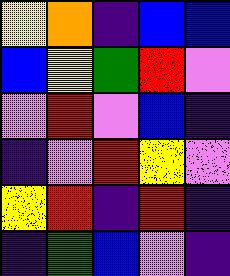[["yellow", "orange", "indigo", "blue", "blue"], ["blue", "yellow", "green", "red", "violet"], ["violet", "red", "violet", "blue", "indigo"], ["indigo", "violet", "red", "yellow", "violet"], ["yellow", "red", "indigo", "red", "indigo"], ["indigo", "green", "blue", "violet", "indigo"]]